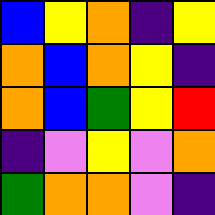[["blue", "yellow", "orange", "indigo", "yellow"], ["orange", "blue", "orange", "yellow", "indigo"], ["orange", "blue", "green", "yellow", "red"], ["indigo", "violet", "yellow", "violet", "orange"], ["green", "orange", "orange", "violet", "indigo"]]